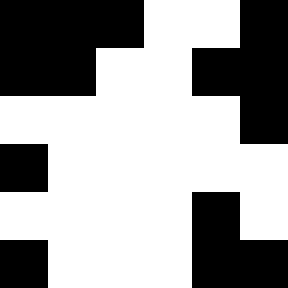[["black", "black", "black", "white", "white", "black"], ["black", "black", "white", "white", "black", "black"], ["white", "white", "white", "white", "white", "black"], ["black", "white", "white", "white", "white", "white"], ["white", "white", "white", "white", "black", "white"], ["black", "white", "white", "white", "black", "black"]]